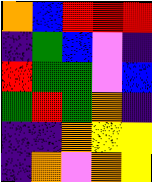[["orange", "blue", "red", "red", "red"], ["indigo", "green", "blue", "violet", "indigo"], ["red", "green", "green", "violet", "blue"], ["green", "red", "green", "orange", "indigo"], ["indigo", "indigo", "orange", "yellow", "yellow"], ["indigo", "orange", "violet", "orange", "yellow"]]